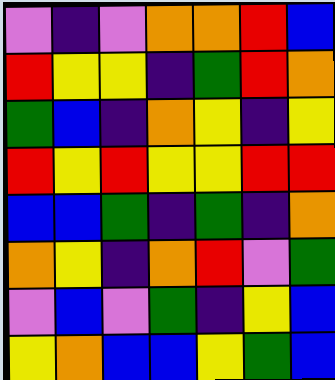[["violet", "indigo", "violet", "orange", "orange", "red", "blue"], ["red", "yellow", "yellow", "indigo", "green", "red", "orange"], ["green", "blue", "indigo", "orange", "yellow", "indigo", "yellow"], ["red", "yellow", "red", "yellow", "yellow", "red", "red"], ["blue", "blue", "green", "indigo", "green", "indigo", "orange"], ["orange", "yellow", "indigo", "orange", "red", "violet", "green"], ["violet", "blue", "violet", "green", "indigo", "yellow", "blue"], ["yellow", "orange", "blue", "blue", "yellow", "green", "blue"]]